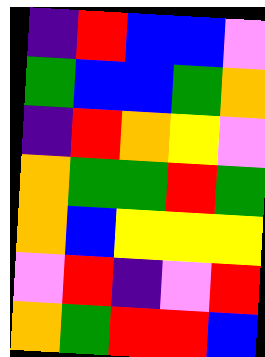[["indigo", "red", "blue", "blue", "violet"], ["green", "blue", "blue", "green", "orange"], ["indigo", "red", "orange", "yellow", "violet"], ["orange", "green", "green", "red", "green"], ["orange", "blue", "yellow", "yellow", "yellow"], ["violet", "red", "indigo", "violet", "red"], ["orange", "green", "red", "red", "blue"]]